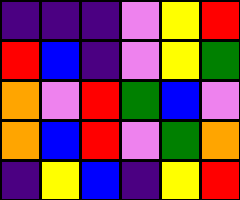[["indigo", "indigo", "indigo", "violet", "yellow", "red"], ["red", "blue", "indigo", "violet", "yellow", "green"], ["orange", "violet", "red", "green", "blue", "violet"], ["orange", "blue", "red", "violet", "green", "orange"], ["indigo", "yellow", "blue", "indigo", "yellow", "red"]]